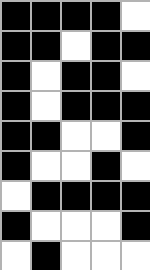[["black", "black", "black", "black", "white"], ["black", "black", "white", "black", "black"], ["black", "white", "black", "black", "white"], ["black", "white", "black", "black", "black"], ["black", "black", "white", "white", "black"], ["black", "white", "white", "black", "white"], ["white", "black", "black", "black", "black"], ["black", "white", "white", "white", "black"], ["white", "black", "white", "white", "white"]]